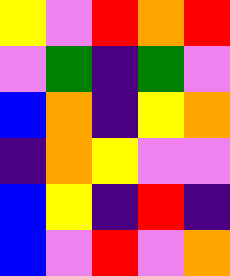[["yellow", "violet", "red", "orange", "red"], ["violet", "green", "indigo", "green", "violet"], ["blue", "orange", "indigo", "yellow", "orange"], ["indigo", "orange", "yellow", "violet", "violet"], ["blue", "yellow", "indigo", "red", "indigo"], ["blue", "violet", "red", "violet", "orange"]]